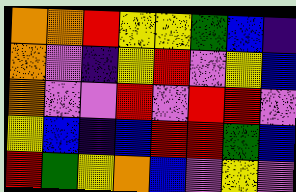[["orange", "orange", "red", "yellow", "yellow", "green", "blue", "indigo"], ["orange", "violet", "indigo", "yellow", "red", "violet", "yellow", "blue"], ["orange", "violet", "violet", "red", "violet", "red", "red", "violet"], ["yellow", "blue", "indigo", "blue", "red", "red", "green", "blue"], ["red", "green", "yellow", "orange", "blue", "violet", "yellow", "violet"]]